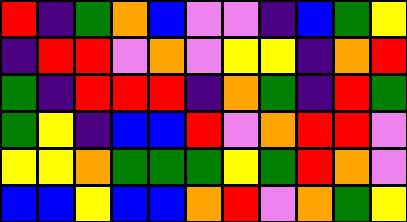[["red", "indigo", "green", "orange", "blue", "violet", "violet", "indigo", "blue", "green", "yellow"], ["indigo", "red", "red", "violet", "orange", "violet", "yellow", "yellow", "indigo", "orange", "red"], ["green", "indigo", "red", "red", "red", "indigo", "orange", "green", "indigo", "red", "green"], ["green", "yellow", "indigo", "blue", "blue", "red", "violet", "orange", "red", "red", "violet"], ["yellow", "yellow", "orange", "green", "green", "green", "yellow", "green", "red", "orange", "violet"], ["blue", "blue", "yellow", "blue", "blue", "orange", "red", "violet", "orange", "green", "yellow"]]